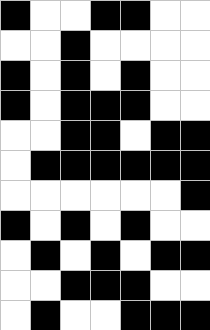[["black", "white", "white", "black", "black", "white", "white"], ["white", "white", "black", "white", "white", "white", "white"], ["black", "white", "black", "white", "black", "white", "white"], ["black", "white", "black", "black", "black", "white", "white"], ["white", "white", "black", "black", "white", "black", "black"], ["white", "black", "black", "black", "black", "black", "black"], ["white", "white", "white", "white", "white", "white", "black"], ["black", "white", "black", "white", "black", "white", "white"], ["white", "black", "white", "black", "white", "black", "black"], ["white", "white", "black", "black", "black", "white", "white"], ["white", "black", "white", "white", "black", "black", "black"]]